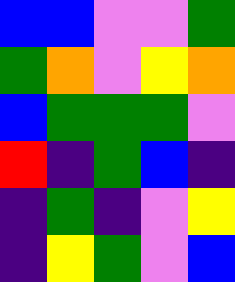[["blue", "blue", "violet", "violet", "green"], ["green", "orange", "violet", "yellow", "orange"], ["blue", "green", "green", "green", "violet"], ["red", "indigo", "green", "blue", "indigo"], ["indigo", "green", "indigo", "violet", "yellow"], ["indigo", "yellow", "green", "violet", "blue"]]